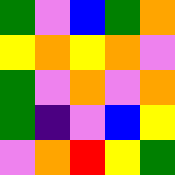[["green", "violet", "blue", "green", "orange"], ["yellow", "orange", "yellow", "orange", "violet"], ["green", "violet", "orange", "violet", "orange"], ["green", "indigo", "violet", "blue", "yellow"], ["violet", "orange", "red", "yellow", "green"]]